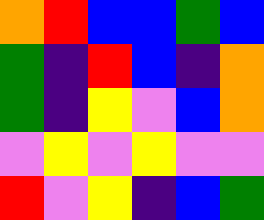[["orange", "red", "blue", "blue", "green", "blue"], ["green", "indigo", "red", "blue", "indigo", "orange"], ["green", "indigo", "yellow", "violet", "blue", "orange"], ["violet", "yellow", "violet", "yellow", "violet", "violet"], ["red", "violet", "yellow", "indigo", "blue", "green"]]